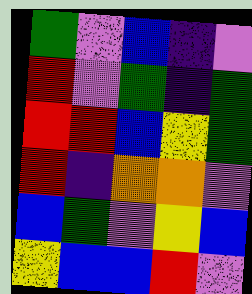[["green", "violet", "blue", "indigo", "violet"], ["red", "violet", "green", "indigo", "green"], ["red", "red", "blue", "yellow", "green"], ["red", "indigo", "orange", "orange", "violet"], ["blue", "green", "violet", "yellow", "blue"], ["yellow", "blue", "blue", "red", "violet"]]